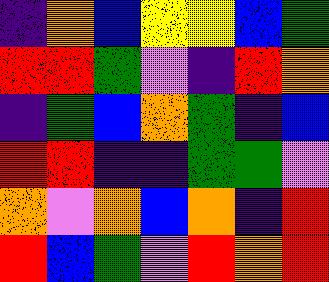[["indigo", "orange", "blue", "yellow", "yellow", "blue", "green"], ["red", "red", "green", "violet", "indigo", "red", "orange"], ["indigo", "green", "blue", "orange", "green", "indigo", "blue"], ["red", "red", "indigo", "indigo", "green", "green", "violet"], ["orange", "violet", "orange", "blue", "orange", "indigo", "red"], ["red", "blue", "green", "violet", "red", "orange", "red"]]